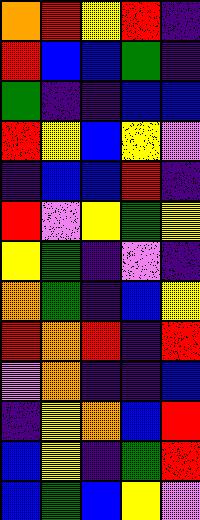[["orange", "red", "yellow", "red", "indigo"], ["red", "blue", "blue", "green", "indigo"], ["green", "indigo", "indigo", "blue", "blue"], ["red", "yellow", "blue", "yellow", "violet"], ["indigo", "blue", "blue", "red", "indigo"], ["red", "violet", "yellow", "green", "yellow"], ["yellow", "green", "indigo", "violet", "indigo"], ["orange", "green", "indigo", "blue", "yellow"], ["red", "orange", "red", "indigo", "red"], ["violet", "orange", "indigo", "indigo", "blue"], ["indigo", "yellow", "orange", "blue", "red"], ["blue", "yellow", "indigo", "green", "red"], ["blue", "green", "blue", "yellow", "violet"]]